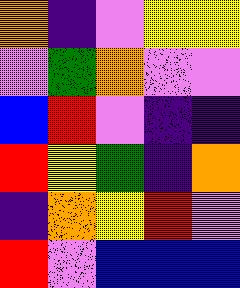[["orange", "indigo", "violet", "yellow", "yellow"], ["violet", "green", "orange", "violet", "violet"], ["blue", "red", "violet", "indigo", "indigo"], ["red", "yellow", "green", "indigo", "orange"], ["indigo", "orange", "yellow", "red", "violet"], ["red", "violet", "blue", "blue", "blue"]]